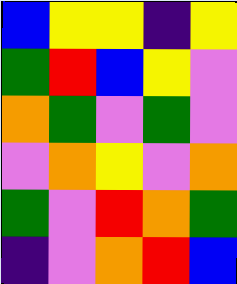[["blue", "yellow", "yellow", "indigo", "yellow"], ["green", "red", "blue", "yellow", "violet"], ["orange", "green", "violet", "green", "violet"], ["violet", "orange", "yellow", "violet", "orange"], ["green", "violet", "red", "orange", "green"], ["indigo", "violet", "orange", "red", "blue"]]